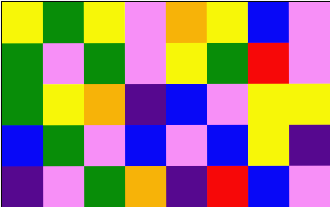[["yellow", "green", "yellow", "violet", "orange", "yellow", "blue", "violet"], ["green", "violet", "green", "violet", "yellow", "green", "red", "violet"], ["green", "yellow", "orange", "indigo", "blue", "violet", "yellow", "yellow"], ["blue", "green", "violet", "blue", "violet", "blue", "yellow", "indigo"], ["indigo", "violet", "green", "orange", "indigo", "red", "blue", "violet"]]